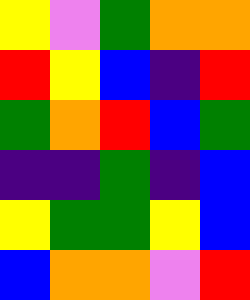[["yellow", "violet", "green", "orange", "orange"], ["red", "yellow", "blue", "indigo", "red"], ["green", "orange", "red", "blue", "green"], ["indigo", "indigo", "green", "indigo", "blue"], ["yellow", "green", "green", "yellow", "blue"], ["blue", "orange", "orange", "violet", "red"]]